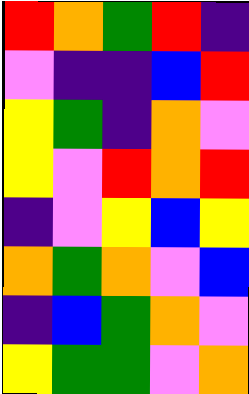[["red", "orange", "green", "red", "indigo"], ["violet", "indigo", "indigo", "blue", "red"], ["yellow", "green", "indigo", "orange", "violet"], ["yellow", "violet", "red", "orange", "red"], ["indigo", "violet", "yellow", "blue", "yellow"], ["orange", "green", "orange", "violet", "blue"], ["indigo", "blue", "green", "orange", "violet"], ["yellow", "green", "green", "violet", "orange"]]